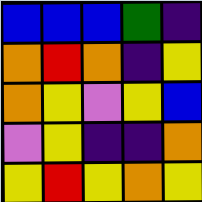[["blue", "blue", "blue", "green", "indigo"], ["orange", "red", "orange", "indigo", "yellow"], ["orange", "yellow", "violet", "yellow", "blue"], ["violet", "yellow", "indigo", "indigo", "orange"], ["yellow", "red", "yellow", "orange", "yellow"]]